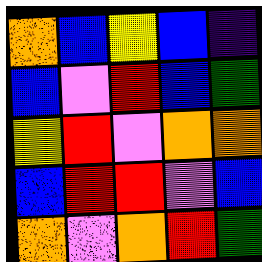[["orange", "blue", "yellow", "blue", "indigo"], ["blue", "violet", "red", "blue", "green"], ["yellow", "red", "violet", "orange", "orange"], ["blue", "red", "red", "violet", "blue"], ["orange", "violet", "orange", "red", "green"]]